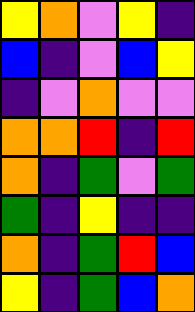[["yellow", "orange", "violet", "yellow", "indigo"], ["blue", "indigo", "violet", "blue", "yellow"], ["indigo", "violet", "orange", "violet", "violet"], ["orange", "orange", "red", "indigo", "red"], ["orange", "indigo", "green", "violet", "green"], ["green", "indigo", "yellow", "indigo", "indigo"], ["orange", "indigo", "green", "red", "blue"], ["yellow", "indigo", "green", "blue", "orange"]]